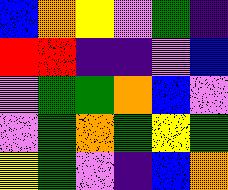[["blue", "orange", "yellow", "violet", "green", "indigo"], ["red", "red", "indigo", "indigo", "violet", "blue"], ["violet", "green", "green", "orange", "blue", "violet"], ["violet", "green", "orange", "green", "yellow", "green"], ["yellow", "green", "violet", "indigo", "blue", "orange"]]